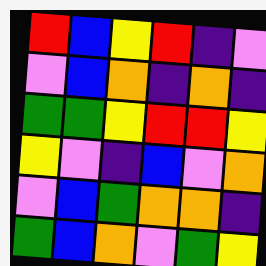[["red", "blue", "yellow", "red", "indigo", "violet"], ["violet", "blue", "orange", "indigo", "orange", "indigo"], ["green", "green", "yellow", "red", "red", "yellow"], ["yellow", "violet", "indigo", "blue", "violet", "orange"], ["violet", "blue", "green", "orange", "orange", "indigo"], ["green", "blue", "orange", "violet", "green", "yellow"]]